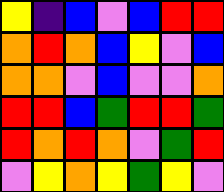[["yellow", "indigo", "blue", "violet", "blue", "red", "red"], ["orange", "red", "orange", "blue", "yellow", "violet", "blue"], ["orange", "orange", "violet", "blue", "violet", "violet", "orange"], ["red", "red", "blue", "green", "red", "red", "green"], ["red", "orange", "red", "orange", "violet", "green", "red"], ["violet", "yellow", "orange", "yellow", "green", "yellow", "violet"]]